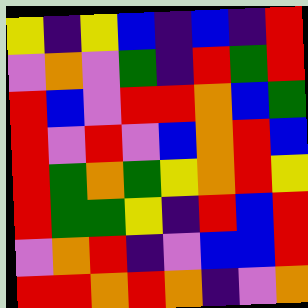[["yellow", "indigo", "yellow", "blue", "indigo", "blue", "indigo", "red"], ["violet", "orange", "violet", "green", "indigo", "red", "green", "red"], ["red", "blue", "violet", "red", "red", "orange", "blue", "green"], ["red", "violet", "red", "violet", "blue", "orange", "red", "blue"], ["red", "green", "orange", "green", "yellow", "orange", "red", "yellow"], ["red", "green", "green", "yellow", "indigo", "red", "blue", "red"], ["violet", "orange", "red", "indigo", "violet", "blue", "blue", "red"], ["red", "red", "orange", "red", "orange", "indigo", "violet", "orange"]]